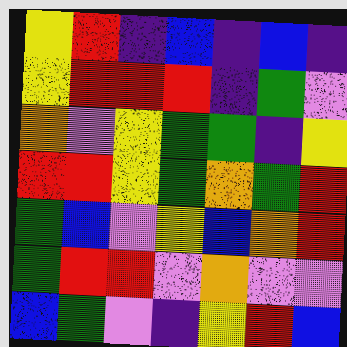[["yellow", "red", "indigo", "blue", "indigo", "blue", "indigo"], ["yellow", "red", "red", "red", "indigo", "green", "violet"], ["orange", "violet", "yellow", "green", "green", "indigo", "yellow"], ["red", "red", "yellow", "green", "orange", "green", "red"], ["green", "blue", "violet", "yellow", "blue", "orange", "red"], ["green", "red", "red", "violet", "orange", "violet", "violet"], ["blue", "green", "violet", "indigo", "yellow", "red", "blue"]]